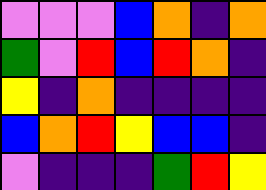[["violet", "violet", "violet", "blue", "orange", "indigo", "orange"], ["green", "violet", "red", "blue", "red", "orange", "indigo"], ["yellow", "indigo", "orange", "indigo", "indigo", "indigo", "indigo"], ["blue", "orange", "red", "yellow", "blue", "blue", "indigo"], ["violet", "indigo", "indigo", "indigo", "green", "red", "yellow"]]